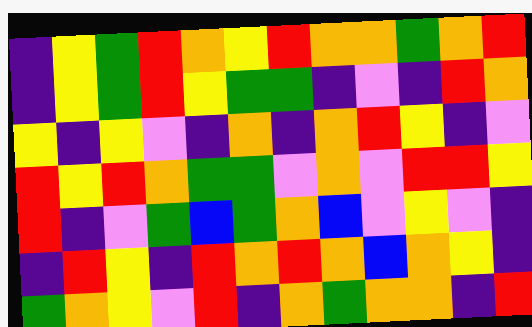[["indigo", "yellow", "green", "red", "orange", "yellow", "red", "orange", "orange", "green", "orange", "red"], ["indigo", "yellow", "green", "red", "yellow", "green", "green", "indigo", "violet", "indigo", "red", "orange"], ["yellow", "indigo", "yellow", "violet", "indigo", "orange", "indigo", "orange", "red", "yellow", "indigo", "violet"], ["red", "yellow", "red", "orange", "green", "green", "violet", "orange", "violet", "red", "red", "yellow"], ["red", "indigo", "violet", "green", "blue", "green", "orange", "blue", "violet", "yellow", "violet", "indigo"], ["indigo", "red", "yellow", "indigo", "red", "orange", "red", "orange", "blue", "orange", "yellow", "indigo"], ["green", "orange", "yellow", "violet", "red", "indigo", "orange", "green", "orange", "orange", "indigo", "red"]]